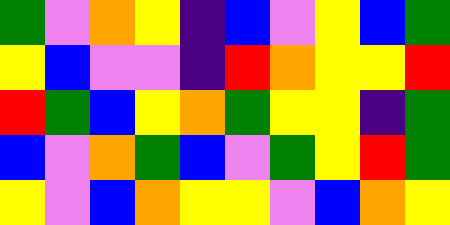[["green", "violet", "orange", "yellow", "indigo", "blue", "violet", "yellow", "blue", "green"], ["yellow", "blue", "violet", "violet", "indigo", "red", "orange", "yellow", "yellow", "red"], ["red", "green", "blue", "yellow", "orange", "green", "yellow", "yellow", "indigo", "green"], ["blue", "violet", "orange", "green", "blue", "violet", "green", "yellow", "red", "green"], ["yellow", "violet", "blue", "orange", "yellow", "yellow", "violet", "blue", "orange", "yellow"]]